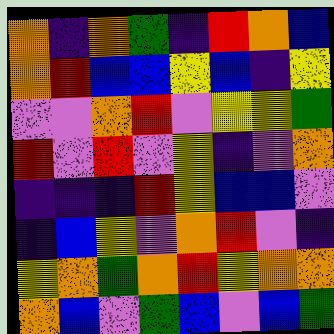[["orange", "indigo", "orange", "green", "indigo", "red", "orange", "blue"], ["orange", "red", "blue", "blue", "yellow", "blue", "indigo", "yellow"], ["violet", "violet", "orange", "red", "violet", "yellow", "yellow", "green"], ["red", "violet", "red", "violet", "yellow", "indigo", "violet", "orange"], ["indigo", "indigo", "indigo", "red", "yellow", "blue", "blue", "violet"], ["indigo", "blue", "yellow", "violet", "orange", "red", "violet", "indigo"], ["yellow", "orange", "green", "orange", "red", "yellow", "orange", "orange"], ["orange", "blue", "violet", "green", "blue", "violet", "blue", "green"]]